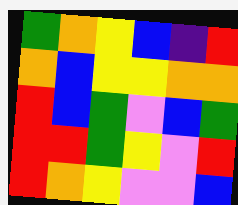[["green", "orange", "yellow", "blue", "indigo", "red"], ["orange", "blue", "yellow", "yellow", "orange", "orange"], ["red", "blue", "green", "violet", "blue", "green"], ["red", "red", "green", "yellow", "violet", "red"], ["red", "orange", "yellow", "violet", "violet", "blue"]]